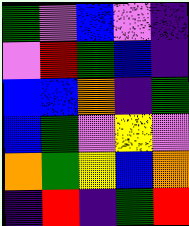[["green", "violet", "blue", "violet", "indigo"], ["violet", "red", "green", "blue", "indigo"], ["blue", "blue", "orange", "indigo", "green"], ["blue", "green", "violet", "yellow", "violet"], ["orange", "green", "yellow", "blue", "orange"], ["indigo", "red", "indigo", "green", "red"]]